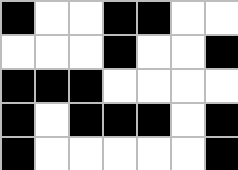[["black", "white", "white", "black", "black", "white", "white"], ["white", "white", "white", "black", "white", "white", "black"], ["black", "black", "black", "white", "white", "white", "white"], ["black", "white", "black", "black", "black", "white", "black"], ["black", "white", "white", "white", "white", "white", "black"]]